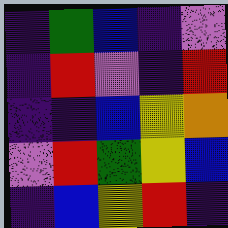[["indigo", "green", "blue", "indigo", "violet"], ["indigo", "red", "violet", "indigo", "red"], ["indigo", "indigo", "blue", "yellow", "orange"], ["violet", "red", "green", "yellow", "blue"], ["indigo", "blue", "yellow", "red", "indigo"]]